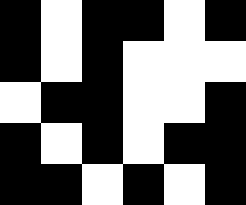[["black", "white", "black", "black", "white", "black"], ["black", "white", "black", "white", "white", "white"], ["white", "black", "black", "white", "white", "black"], ["black", "white", "black", "white", "black", "black"], ["black", "black", "white", "black", "white", "black"]]